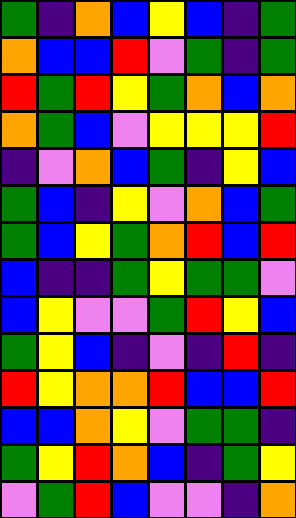[["green", "indigo", "orange", "blue", "yellow", "blue", "indigo", "green"], ["orange", "blue", "blue", "red", "violet", "green", "indigo", "green"], ["red", "green", "red", "yellow", "green", "orange", "blue", "orange"], ["orange", "green", "blue", "violet", "yellow", "yellow", "yellow", "red"], ["indigo", "violet", "orange", "blue", "green", "indigo", "yellow", "blue"], ["green", "blue", "indigo", "yellow", "violet", "orange", "blue", "green"], ["green", "blue", "yellow", "green", "orange", "red", "blue", "red"], ["blue", "indigo", "indigo", "green", "yellow", "green", "green", "violet"], ["blue", "yellow", "violet", "violet", "green", "red", "yellow", "blue"], ["green", "yellow", "blue", "indigo", "violet", "indigo", "red", "indigo"], ["red", "yellow", "orange", "orange", "red", "blue", "blue", "red"], ["blue", "blue", "orange", "yellow", "violet", "green", "green", "indigo"], ["green", "yellow", "red", "orange", "blue", "indigo", "green", "yellow"], ["violet", "green", "red", "blue", "violet", "violet", "indigo", "orange"]]